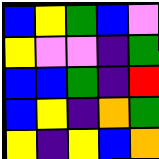[["blue", "yellow", "green", "blue", "violet"], ["yellow", "violet", "violet", "indigo", "green"], ["blue", "blue", "green", "indigo", "red"], ["blue", "yellow", "indigo", "orange", "green"], ["yellow", "indigo", "yellow", "blue", "orange"]]